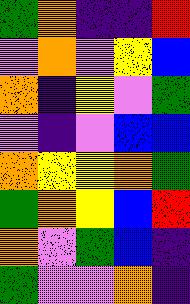[["green", "orange", "indigo", "indigo", "red"], ["violet", "orange", "violet", "yellow", "blue"], ["orange", "indigo", "yellow", "violet", "green"], ["violet", "indigo", "violet", "blue", "blue"], ["orange", "yellow", "yellow", "orange", "green"], ["green", "orange", "yellow", "blue", "red"], ["orange", "violet", "green", "blue", "indigo"], ["green", "violet", "violet", "orange", "indigo"]]